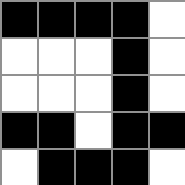[["black", "black", "black", "black", "white"], ["white", "white", "white", "black", "white"], ["white", "white", "white", "black", "white"], ["black", "black", "white", "black", "black"], ["white", "black", "black", "black", "white"]]